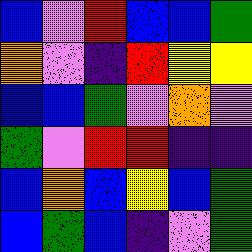[["blue", "violet", "red", "blue", "blue", "green"], ["orange", "violet", "indigo", "red", "yellow", "yellow"], ["blue", "blue", "green", "violet", "orange", "violet"], ["green", "violet", "red", "red", "indigo", "indigo"], ["blue", "orange", "blue", "yellow", "blue", "green"], ["blue", "green", "blue", "indigo", "violet", "green"]]